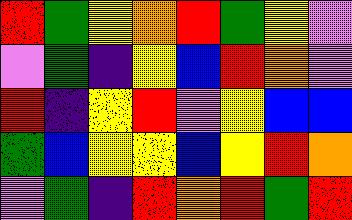[["red", "green", "yellow", "orange", "red", "green", "yellow", "violet"], ["violet", "green", "indigo", "yellow", "blue", "red", "orange", "violet"], ["red", "indigo", "yellow", "red", "violet", "yellow", "blue", "blue"], ["green", "blue", "yellow", "yellow", "blue", "yellow", "red", "orange"], ["violet", "green", "indigo", "red", "orange", "red", "green", "red"]]